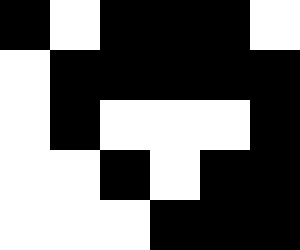[["black", "white", "black", "black", "black", "white"], ["white", "black", "black", "black", "black", "black"], ["white", "black", "white", "white", "white", "black"], ["white", "white", "black", "white", "black", "black"], ["white", "white", "white", "black", "black", "black"]]